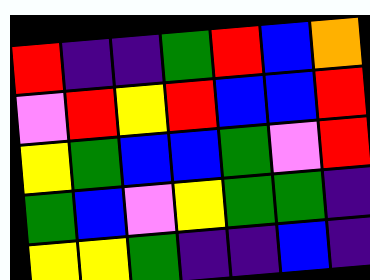[["red", "indigo", "indigo", "green", "red", "blue", "orange"], ["violet", "red", "yellow", "red", "blue", "blue", "red"], ["yellow", "green", "blue", "blue", "green", "violet", "red"], ["green", "blue", "violet", "yellow", "green", "green", "indigo"], ["yellow", "yellow", "green", "indigo", "indigo", "blue", "indigo"]]